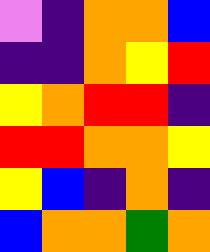[["violet", "indigo", "orange", "orange", "blue"], ["indigo", "indigo", "orange", "yellow", "red"], ["yellow", "orange", "red", "red", "indigo"], ["red", "red", "orange", "orange", "yellow"], ["yellow", "blue", "indigo", "orange", "indigo"], ["blue", "orange", "orange", "green", "orange"]]